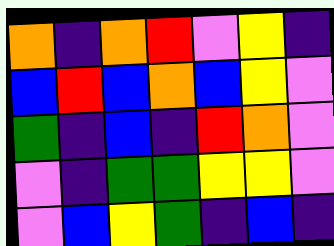[["orange", "indigo", "orange", "red", "violet", "yellow", "indigo"], ["blue", "red", "blue", "orange", "blue", "yellow", "violet"], ["green", "indigo", "blue", "indigo", "red", "orange", "violet"], ["violet", "indigo", "green", "green", "yellow", "yellow", "violet"], ["violet", "blue", "yellow", "green", "indigo", "blue", "indigo"]]